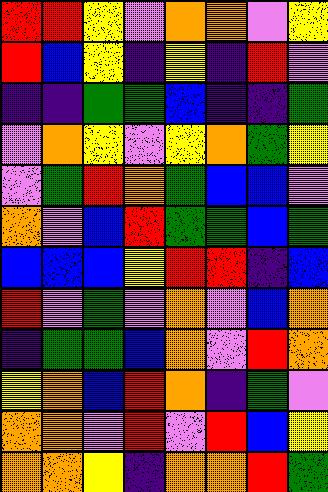[["red", "red", "yellow", "violet", "orange", "orange", "violet", "yellow"], ["red", "blue", "yellow", "indigo", "yellow", "indigo", "red", "violet"], ["indigo", "indigo", "green", "green", "blue", "indigo", "indigo", "green"], ["violet", "orange", "yellow", "violet", "yellow", "orange", "green", "yellow"], ["violet", "green", "red", "orange", "green", "blue", "blue", "violet"], ["orange", "violet", "blue", "red", "green", "green", "blue", "green"], ["blue", "blue", "blue", "yellow", "red", "red", "indigo", "blue"], ["red", "violet", "green", "violet", "orange", "violet", "blue", "orange"], ["indigo", "green", "green", "blue", "orange", "violet", "red", "orange"], ["yellow", "orange", "blue", "red", "orange", "indigo", "green", "violet"], ["orange", "orange", "violet", "red", "violet", "red", "blue", "yellow"], ["orange", "orange", "yellow", "indigo", "orange", "orange", "red", "green"]]